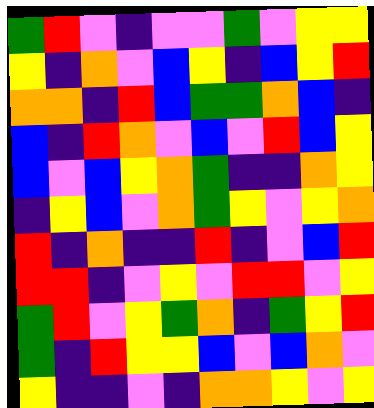[["green", "red", "violet", "indigo", "violet", "violet", "green", "violet", "yellow", "yellow"], ["yellow", "indigo", "orange", "violet", "blue", "yellow", "indigo", "blue", "yellow", "red"], ["orange", "orange", "indigo", "red", "blue", "green", "green", "orange", "blue", "indigo"], ["blue", "indigo", "red", "orange", "violet", "blue", "violet", "red", "blue", "yellow"], ["blue", "violet", "blue", "yellow", "orange", "green", "indigo", "indigo", "orange", "yellow"], ["indigo", "yellow", "blue", "violet", "orange", "green", "yellow", "violet", "yellow", "orange"], ["red", "indigo", "orange", "indigo", "indigo", "red", "indigo", "violet", "blue", "red"], ["red", "red", "indigo", "violet", "yellow", "violet", "red", "red", "violet", "yellow"], ["green", "red", "violet", "yellow", "green", "orange", "indigo", "green", "yellow", "red"], ["green", "indigo", "red", "yellow", "yellow", "blue", "violet", "blue", "orange", "violet"], ["yellow", "indigo", "indigo", "violet", "indigo", "orange", "orange", "yellow", "violet", "yellow"]]